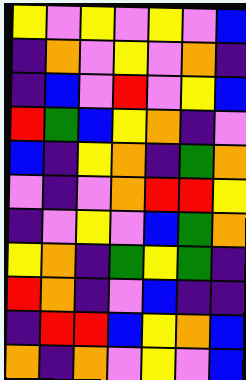[["yellow", "violet", "yellow", "violet", "yellow", "violet", "blue"], ["indigo", "orange", "violet", "yellow", "violet", "orange", "indigo"], ["indigo", "blue", "violet", "red", "violet", "yellow", "blue"], ["red", "green", "blue", "yellow", "orange", "indigo", "violet"], ["blue", "indigo", "yellow", "orange", "indigo", "green", "orange"], ["violet", "indigo", "violet", "orange", "red", "red", "yellow"], ["indigo", "violet", "yellow", "violet", "blue", "green", "orange"], ["yellow", "orange", "indigo", "green", "yellow", "green", "indigo"], ["red", "orange", "indigo", "violet", "blue", "indigo", "indigo"], ["indigo", "red", "red", "blue", "yellow", "orange", "blue"], ["orange", "indigo", "orange", "violet", "yellow", "violet", "blue"]]